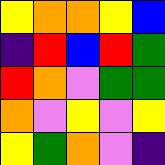[["yellow", "orange", "orange", "yellow", "blue"], ["indigo", "red", "blue", "red", "green"], ["red", "orange", "violet", "green", "green"], ["orange", "violet", "yellow", "violet", "yellow"], ["yellow", "green", "orange", "violet", "indigo"]]